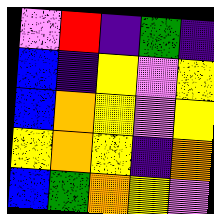[["violet", "red", "indigo", "green", "indigo"], ["blue", "indigo", "yellow", "violet", "yellow"], ["blue", "orange", "yellow", "violet", "yellow"], ["yellow", "orange", "yellow", "indigo", "orange"], ["blue", "green", "orange", "yellow", "violet"]]